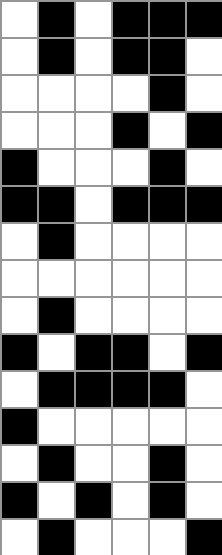[["white", "black", "white", "black", "black", "black"], ["white", "black", "white", "black", "black", "white"], ["white", "white", "white", "white", "black", "white"], ["white", "white", "white", "black", "white", "black"], ["black", "white", "white", "white", "black", "white"], ["black", "black", "white", "black", "black", "black"], ["white", "black", "white", "white", "white", "white"], ["white", "white", "white", "white", "white", "white"], ["white", "black", "white", "white", "white", "white"], ["black", "white", "black", "black", "white", "black"], ["white", "black", "black", "black", "black", "white"], ["black", "white", "white", "white", "white", "white"], ["white", "black", "white", "white", "black", "white"], ["black", "white", "black", "white", "black", "white"], ["white", "black", "white", "white", "white", "black"]]